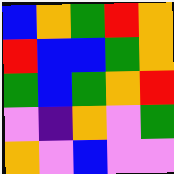[["blue", "orange", "green", "red", "orange"], ["red", "blue", "blue", "green", "orange"], ["green", "blue", "green", "orange", "red"], ["violet", "indigo", "orange", "violet", "green"], ["orange", "violet", "blue", "violet", "violet"]]